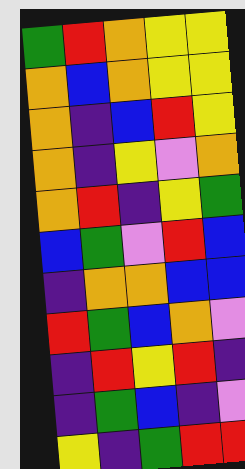[["green", "red", "orange", "yellow", "yellow"], ["orange", "blue", "orange", "yellow", "yellow"], ["orange", "indigo", "blue", "red", "yellow"], ["orange", "indigo", "yellow", "violet", "orange"], ["orange", "red", "indigo", "yellow", "green"], ["blue", "green", "violet", "red", "blue"], ["indigo", "orange", "orange", "blue", "blue"], ["red", "green", "blue", "orange", "violet"], ["indigo", "red", "yellow", "red", "indigo"], ["indigo", "green", "blue", "indigo", "violet"], ["yellow", "indigo", "green", "red", "red"]]